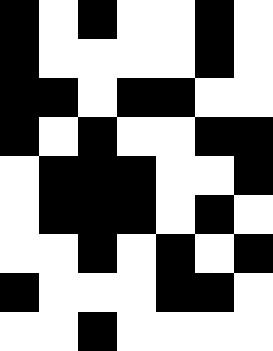[["black", "white", "black", "white", "white", "black", "white"], ["black", "white", "white", "white", "white", "black", "white"], ["black", "black", "white", "black", "black", "white", "white"], ["black", "white", "black", "white", "white", "black", "black"], ["white", "black", "black", "black", "white", "white", "black"], ["white", "black", "black", "black", "white", "black", "white"], ["white", "white", "black", "white", "black", "white", "black"], ["black", "white", "white", "white", "black", "black", "white"], ["white", "white", "black", "white", "white", "white", "white"]]